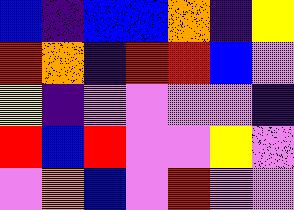[["blue", "indigo", "blue", "blue", "orange", "indigo", "yellow"], ["red", "orange", "indigo", "red", "red", "blue", "violet"], ["yellow", "indigo", "violet", "violet", "violet", "violet", "indigo"], ["red", "blue", "red", "violet", "violet", "yellow", "violet"], ["violet", "orange", "blue", "violet", "red", "violet", "violet"]]